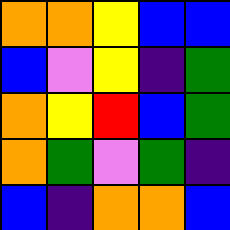[["orange", "orange", "yellow", "blue", "blue"], ["blue", "violet", "yellow", "indigo", "green"], ["orange", "yellow", "red", "blue", "green"], ["orange", "green", "violet", "green", "indigo"], ["blue", "indigo", "orange", "orange", "blue"]]